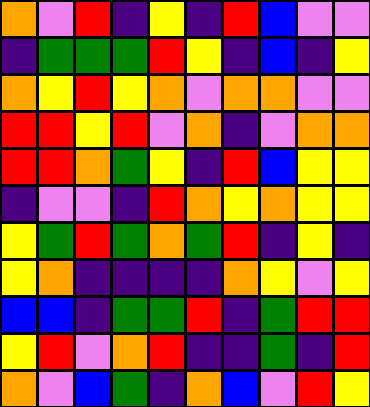[["orange", "violet", "red", "indigo", "yellow", "indigo", "red", "blue", "violet", "violet"], ["indigo", "green", "green", "green", "red", "yellow", "indigo", "blue", "indigo", "yellow"], ["orange", "yellow", "red", "yellow", "orange", "violet", "orange", "orange", "violet", "violet"], ["red", "red", "yellow", "red", "violet", "orange", "indigo", "violet", "orange", "orange"], ["red", "red", "orange", "green", "yellow", "indigo", "red", "blue", "yellow", "yellow"], ["indigo", "violet", "violet", "indigo", "red", "orange", "yellow", "orange", "yellow", "yellow"], ["yellow", "green", "red", "green", "orange", "green", "red", "indigo", "yellow", "indigo"], ["yellow", "orange", "indigo", "indigo", "indigo", "indigo", "orange", "yellow", "violet", "yellow"], ["blue", "blue", "indigo", "green", "green", "red", "indigo", "green", "red", "red"], ["yellow", "red", "violet", "orange", "red", "indigo", "indigo", "green", "indigo", "red"], ["orange", "violet", "blue", "green", "indigo", "orange", "blue", "violet", "red", "yellow"]]